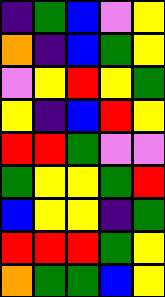[["indigo", "green", "blue", "violet", "yellow"], ["orange", "indigo", "blue", "green", "yellow"], ["violet", "yellow", "red", "yellow", "green"], ["yellow", "indigo", "blue", "red", "yellow"], ["red", "red", "green", "violet", "violet"], ["green", "yellow", "yellow", "green", "red"], ["blue", "yellow", "yellow", "indigo", "green"], ["red", "red", "red", "green", "yellow"], ["orange", "green", "green", "blue", "yellow"]]